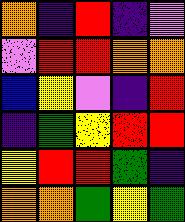[["orange", "indigo", "red", "indigo", "violet"], ["violet", "red", "red", "orange", "orange"], ["blue", "yellow", "violet", "indigo", "red"], ["indigo", "green", "yellow", "red", "red"], ["yellow", "red", "red", "green", "indigo"], ["orange", "orange", "green", "yellow", "green"]]